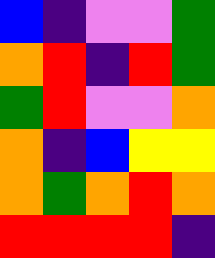[["blue", "indigo", "violet", "violet", "green"], ["orange", "red", "indigo", "red", "green"], ["green", "red", "violet", "violet", "orange"], ["orange", "indigo", "blue", "yellow", "yellow"], ["orange", "green", "orange", "red", "orange"], ["red", "red", "red", "red", "indigo"]]